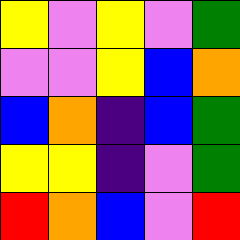[["yellow", "violet", "yellow", "violet", "green"], ["violet", "violet", "yellow", "blue", "orange"], ["blue", "orange", "indigo", "blue", "green"], ["yellow", "yellow", "indigo", "violet", "green"], ["red", "orange", "blue", "violet", "red"]]